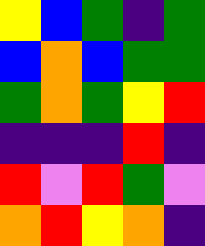[["yellow", "blue", "green", "indigo", "green"], ["blue", "orange", "blue", "green", "green"], ["green", "orange", "green", "yellow", "red"], ["indigo", "indigo", "indigo", "red", "indigo"], ["red", "violet", "red", "green", "violet"], ["orange", "red", "yellow", "orange", "indigo"]]